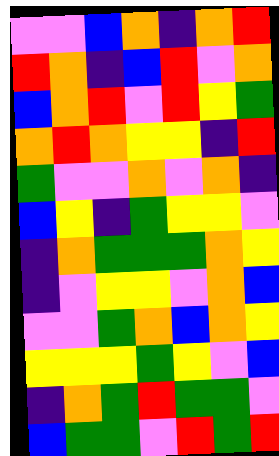[["violet", "violet", "blue", "orange", "indigo", "orange", "red"], ["red", "orange", "indigo", "blue", "red", "violet", "orange"], ["blue", "orange", "red", "violet", "red", "yellow", "green"], ["orange", "red", "orange", "yellow", "yellow", "indigo", "red"], ["green", "violet", "violet", "orange", "violet", "orange", "indigo"], ["blue", "yellow", "indigo", "green", "yellow", "yellow", "violet"], ["indigo", "orange", "green", "green", "green", "orange", "yellow"], ["indigo", "violet", "yellow", "yellow", "violet", "orange", "blue"], ["violet", "violet", "green", "orange", "blue", "orange", "yellow"], ["yellow", "yellow", "yellow", "green", "yellow", "violet", "blue"], ["indigo", "orange", "green", "red", "green", "green", "violet"], ["blue", "green", "green", "violet", "red", "green", "red"]]